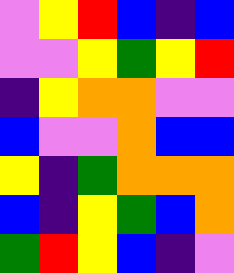[["violet", "yellow", "red", "blue", "indigo", "blue"], ["violet", "violet", "yellow", "green", "yellow", "red"], ["indigo", "yellow", "orange", "orange", "violet", "violet"], ["blue", "violet", "violet", "orange", "blue", "blue"], ["yellow", "indigo", "green", "orange", "orange", "orange"], ["blue", "indigo", "yellow", "green", "blue", "orange"], ["green", "red", "yellow", "blue", "indigo", "violet"]]